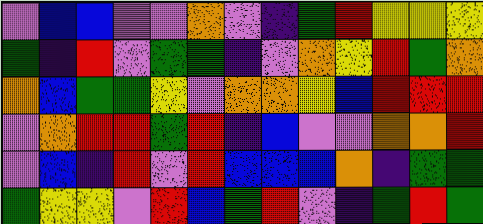[["violet", "blue", "blue", "violet", "violet", "orange", "violet", "indigo", "green", "red", "yellow", "yellow", "yellow"], ["green", "indigo", "red", "violet", "green", "green", "indigo", "violet", "orange", "yellow", "red", "green", "orange"], ["orange", "blue", "green", "green", "yellow", "violet", "orange", "orange", "yellow", "blue", "red", "red", "red"], ["violet", "orange", "red", "red", "green", "red", "indigo", "blue", "violet", "violet", "orange", "orange", "red"], ["violet", "blue", "indigo", "red", "violet", "red", "blue", "blue", "blue", "orange", "indigo", "green", "green"], ["green", "yellow", "yellow", "violet", "red", "blue", "green", "red", "violet", "indigo", "green", "red", "green"]]